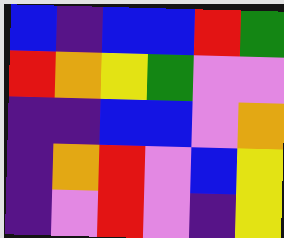[["blue", "indigo", "blue", "blue", "red", "green"], ["red", "orange", "yellow", "green", "violet", "violet"], ["indigo", "indigo", "blue", "blue", "violet", "orange"], ["indigo", "orange", "red", "violet", "blue", "yellow"], ["indigo", "violet", "red", "violet", "indigo", "yellow"]]